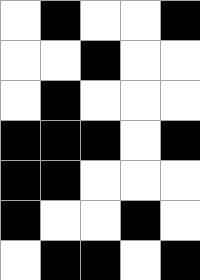[["white", "black", "white", "white", "black"], ["white", "white", "black", "white", "white"], ["white", "black", "white", "white", "white"], ["black", "black", "black", "white", "black"], ["black", "black", "white", "white", "white"], ["black", "white", "white", "black", "white"], ["white", "black", "black", "white", "black"]]